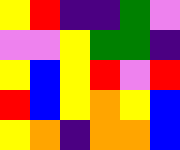[["yellow", "red", "indigo", "indigo", "green", "violet"], ["violet", "violet", "yellow", "green", "green", "indigo"], ["yellow", "blue", "yellow", "red", "violet", "red"], ["red", "blue", "yellow", "orange", "yellow", "blue"], ["yellow", "orange", "indigo", "orange", "orange", "blue"]]